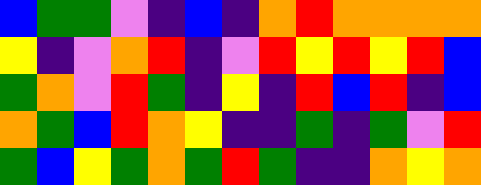[["blue", "green", "green", "violet", "indigo", "blue", "indigo", "orange", "red", "orange", "orange", "orange", "orange"], ["yellow", "indigo", "violet", "orange", "red", "indigo", "violet", "red", "yellow", "red", "yellow", "red", "blue"], ["green", "orange", "violet", "red", "green", "indigo", "yellow", "indigo", "red", "blue", "red", "indigo", "blue"], ["orange", "green", "blue", "red", "orange", "yellow", "indigo", "indigo", "green", "indigo", "green", "violet", "red"], ["green", "blue", "yellow", "green", "orange", "green", "red", "green", "indigo", "indigo", "orange", "yellow", "orange"]]